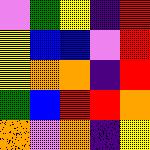[["violet", "green", "yellow", "indigo", "red"], ["yellow", "blue", "blue", "violet", "red"], ["yellow", "orange", "orange", "indigo", "red"], ["green", "blue", "red", "red", "orange"], ["orange", "violet", "orange", "indigo", "yellow"]]